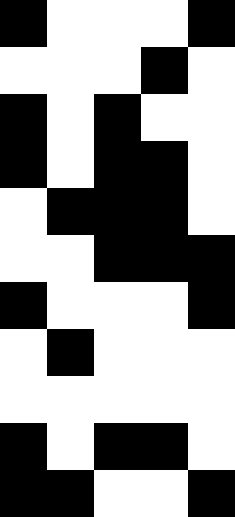[["black", "white", "white", "white", "black"], ["white", "white", "white", "black", "white"], ["black", "white", "black", "white", "white"], ["black", "white", "black", "black", "white"], ["white", "black", "black", "black", "white"], ["white", "white", "black", "black", "black"], ["black", "white", "white", "white", "black"], ["white", "black", "white", "white", "white"], ["white", "white", "white", "white", "white"], ["black", "white", "black", "black", "white"], ["black", "black", "white", "white", "black"]]